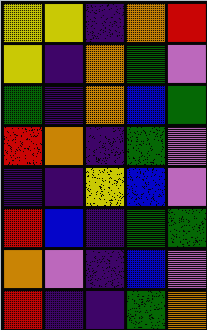[["yellow", "yellow", "indigo", "orange", "red"], ["yellow", "indigo", "orange", "green", "violet"], ["green", "indigo", "orange", "blue", "green"], ["red", "orange", "indigo", "green", "violet"], ["indigo", "indigo", "yellow", "blue", "violet"], ["red", "blue", "indigo", "green", "green"], ["orange", "violet", "indigo", "blue", "violet"], ["red", "indigo", "indigo", "green", "orange"]]